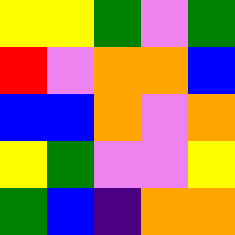[["yellow", "yellow", "green", "violet", "green"], ["red", "violet", "orange", "orange", "blue"], ["blue", "blue", "orange", "violet", "orange"], ["yellow", "green", "violet", "violet", "yellow"], ["green", "blue", "indigo", "orange", "orange"]]